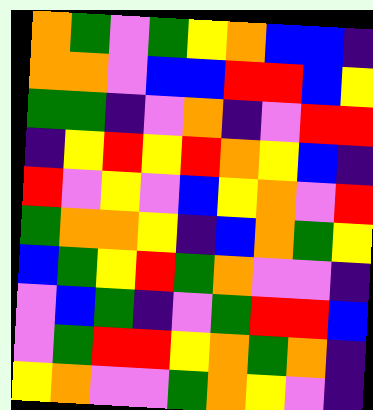[["orange", "green", "violet", "green", "yellow", "orange", "blue", "blue", "indigo"], ["orange", "orange", "violet", "blue", "blue", "red", "red", "blue", "yellow"], ["green", "green", "indigo", "violet", "orange", "indigo", "violet", "red", "red"], ["indigo", "yellow", "red", "yellow", "red", "orange", "yellow", "blue", "indigo"], ["red", "violet", "yellow", "violet", "blue", "yellow", "orange", "violet", "red"], ["green", "orange", "orange", "yellow", "indigo", "blue", "orange", "green", "yellow"], ["blue", "green", "yellow", "red", "green", "orange", "violet", "violet", "indigo"], ["violet", "blue", "green", "indigo", "violet", "green", "red", "red", "blue"], ["violet", "green", "red", "red", "yellow", "orange", "green", "orange", "indigo"], ["yellow", "orange", "violet", "violet", "green", "orange", "yellow", "violet", "indigo"]]